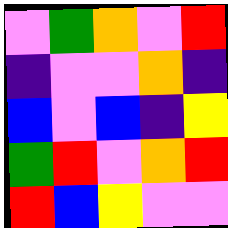[["violet", "green", "orange", "violet", "red"], ["indigo", "violet", "violet", "orange", "indigo"], ["blue", "violet", "blue", "indigo", "yellow"], ["green", "red", "violet", "orange", "red"], ["red", "blue", "yellow", "violet", "violet"]]